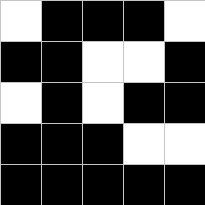[["white", "black", "black", "black", "white"], ["black", "black", "white", "white", "black"], ["white", "black", "white", "black", "black"], ["black", "black", "black", "white", "white"], ["black", "black", "black", "black", "black"]]